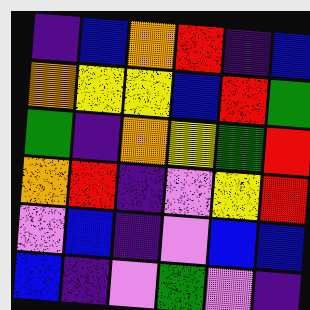[["indigo", "blue", "orange", "red", "indigo", "blue"], ["orange", "yellow", "yellow", "blue", "red", "green"], ["green", "indigo", "orange", "yellow", "green", "red"], ["orange", "red", "indigo", "violet", "yellow", "red"], ["violet", "blue", "indigo", "violet", "blue", "blue"], ["blue", "indigo", "violet", "green", "violet", "indigo"]]